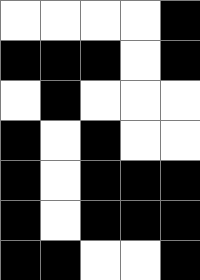[["white", "white", "white", "white", "black"], ["black", "black", "black", "white", "black"], ["white", "black", "white", "white", "white"], ["black", "white", "black", "white", "white"], ["black", "white", "black", "black", "black"], ["black", "white", "black", "black", "black"], ["black", "black", "white", "white", "black"]]